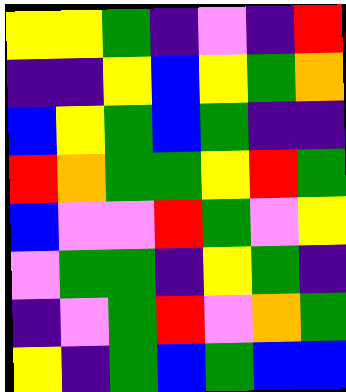[["yellow", "yellow", "green", "indigo", "violet", "indigo", "red"], ["indigo", "indigo", "yellow", "blue", "yellow", "green", "orange"], ["blue", "yellow", "green", "blue", "green", "indigo", "indigo"], ["red", "orange", "green", "green", "yellow", "red", "green"], ["blue", "violet", "violet", "red", "green", "violet", "yellow"], ["violet", "green", "green", "indigo", "yellow", "green", "indigo"], ["indigo", "violet", "green", "red", "violet", "orange", "green"], ["yellow", "indigo", "green", "blue", "green", "blue", "blue"]]